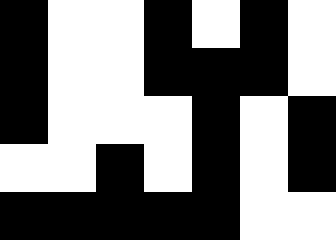[["black", "white", "white", "black", "white", "black", "white"], ["black", "white", "white", "black", "black", "black", "white"], ["black", "white", "white", "white", "black", "white", "black"], ["white", "white", "black", "white", "black", "white", "black"], ["black", "black", "black", "black", "black", "white", "white"]]